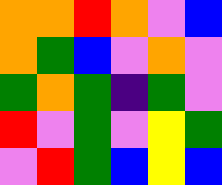[["orange", "orange", "red", "orange", "violet", "blue"], ["orange", "green", "blue", "violet", "orange", "violet"], ["green", "orange", "green", "indigo", "green", "violet"], ["red", "violet", "green", "violet", "yellow", "green"], ["violet", "red", "green", "blue", "yellow", "blue"]]